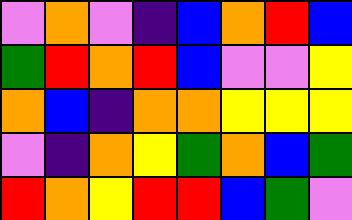[["violet", "orange", "violet", "indigo", "blue", "orange", "red", "blue"], ["green", "red", "orange", "red", "blue", "violet", "violet", "yellow"], ["orange", "blue", "indigo", "orange", "orange", "yellow", "yellow", "yellow"], ["violet", "indigo", "orange", "yellow", "green", "orange", "blue", "green"], ["red", "orange", "yellow", "red", "red", "blue", "green", "violet"]]